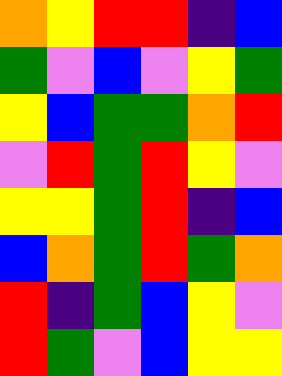[["orange", "yellow", "red", "red", "indigo", "blue"], ["green", "violet", "blue", "violet", "yellow", "green"], ["yellow", "blue", "green", "green", "orange", "red"], ["violet", "red", "green", "red", "yellow", "violet"], ["yellow", "yellow", "green", "red", "indigo", "blue"], ["blue", "orange", "green", "red", "green", "orange"], ["red", "indigo", "green", "blue", "yellow", "violet"], ["red", "green", "violet", "blue", "yellow", "yellow"]]